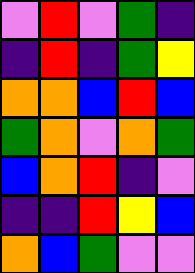[["violet", "red", "violet", "green", "indigo"], ["indigo", "red", "indigo", "green", "yellow"], ["orange", "orange", "blue", "red", "blue"], ["green", "orange", "violet", "orange", "green"], ["blue", "orange", "red", "indigo", "violet"], ["indigo", "indigo", "red", "yellow", "blue"], ["orange", "blue", "green", "violet", "violet"]]